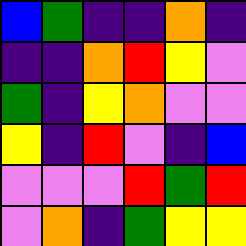[["blue", "green", "indigo", "indigo", "orange", "indigo"], ["indigo", "indigo", "orange", "red", "yellow", "violet"], ["green", "indigo", "yellow", "orange", "violet", "violet"], ["yellow", "indigo", "red", "violet", "indigo", "blue"], ["violet", "violet", "violet", "red", "green", "red"], ["violet", "orange", "indigo", "green", "yellow", "yellow"]]